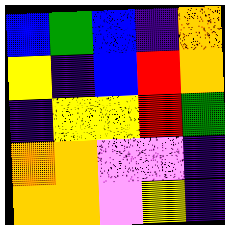[["blue", "green", "blue", "indigo", "orange"], ["yellow", "indigo", "blue", "red", "orange"], ["indigo", "yellow", "yellow", "red", "green"], ["orange", "orange", "violet", "violet", "indigo"], ["orange", "orange", "violet", "yellow", "indigo"]]